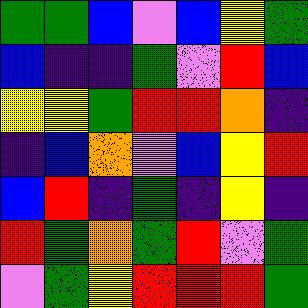[["green", "green", "blue", "violet", "blue", "yellow", "green"], ["blue", "indigo", "indigo", "green", "violet", "red", "blue"], ["yellow", "yellow", "green", "red", "red", "orange", "indigo"], ["indigo", "blue", "orange", "violet", "blue", "yellow", "red"], ["blue", "red", "indigo", "green", "indigo", "yellow", "indigo"], ["red", "green", "orange", "green", "red", "violet", "green"], ["violet", "green", "yellow", "red", "red", "red", "green"]]